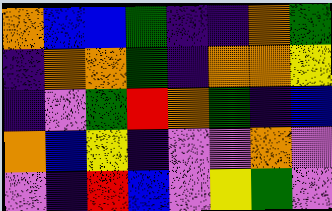[["orange", "blue", "blue", "green", "indigo", "indigo", "orange", "green"], ["indigo", "orange", "orange", "green", "indigo", "orange", "orange", "yellow"], ["indigo", "violet", "green", "red", "orange", "green", "indigo", "blue"], ["orange", "blue", "yellow", "indigo", "violet", "violet", "orange", "violet"], ["violet", "indigo", "red", "blue", "violet", "yellow", "green", "violet"]]